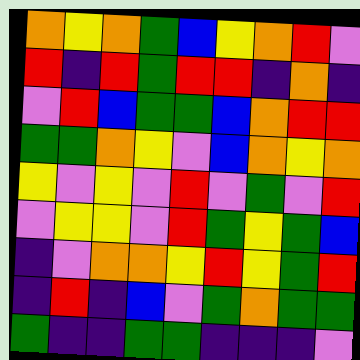[["orange", "yellow", "orange", "green", "blue", "yellow", "orange", "red", "violet"], ["red", "indigo", "red", "green", "red", "red", "indigo", "orange", "indigo"], ["violet", "red", "blue", "green", "green", "blue", "orange", "red", "red"], ["green", "green", "orange", "yellow", "violet", "blue", "orange", "yellow", "orange"], ["yellow", "violet", "yellow", "violet", "red", "violet", "green", "violet", "red"], ["violet", "yellow", "yellow", "violet", "red", "green", "yellow", "green", "blue"], ["indigo", "violet", "orange", "orange", "yellow", "red", "yellow", "green", "red"], ["indigo", "red", "indigo", "blue", "violet", "green", "orange", "green", "green"], ["green", "indigo", "indigo", "green", "green", "indigo", "indigo", "indigo", "violet"]]